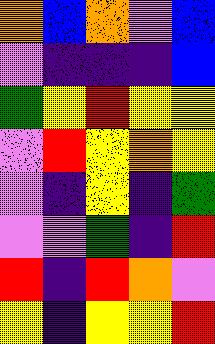[["orange", "blue", "orange", "violet", "blue"], ["violet", "indigo", "indigo", "indigo", "blue"], ["green", "yellow", "red", "yellow", "yellow"], ["violet", "red", "yellow", "orange", "yellow"], ["violet", "indigo", "yellow", "indigo", "green"], ["violet", "violet", "green", "indigo", "red"], ["red", "indigo", "red", "orange", "violet"], ["yellow", "indigo", "yellow", "yellow", "red"]]